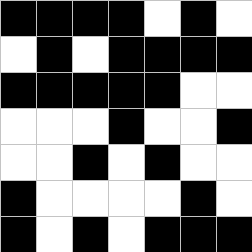[["black", "black", "black", "black", "white", "black", "white"], ["white", "black", "white", "black", "black", "black", "black"], ["black", "black", "black", "black", "black", "white", "white"], ["white", "white", "white", "black", "white", "white", "black"], ["white", "white", "black", "white", "black", "white", "white"], ["black", "white", "white", "white", "white", "black", "white"], ["black", "white", "black", "white", "black", "black", "black"]]